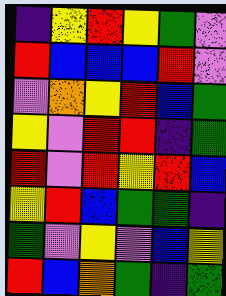[["indigo", "yellow", "red", "yellow", "green", "violet"], ["red", "blue", "blue", "blue", "red", "violet"], ["violet", "orange", "yellow", "red", "blue", "green"], ["yellow", "violet", "red", "red", "indigo", "green"], ["red", "violet", "red", "yellow", "red", "blue"], ["yellow", "red", "blue", "green", "green", "indigo"], ["green", "violet", "yellow", "violet", "blue", "yellow"], ["red", "blue", "orange", "green", "indigo", "green"]]